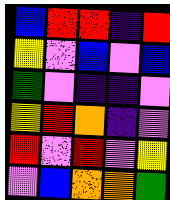[["blue", "red", "red", "indigo", "red"], ["yellow", "violet", "blue", "violet", "blue"], ["green", "violet", "indigo", "indigo", "violet"], ["yellow", "red", "orange", "indigo", "violet"], ["red", "violet", "red", "violet", "yellow"], ["violet", "blue", "orange", "orange", "green"]]